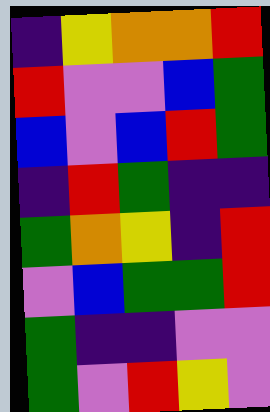[["indigo", "yellow", "orange", "orange", "red"], ["red", "violet", "violet", "blue", "green"], ["blue", "violet", "blue", "red", "green"], ["indigo", "red", "green", "indigo", "indigo"], ["green", "orange", "yellow", "indigo", "red"], ["violet", "blue", "green", "green", "red"], ["green", "indigo", "indigo", "violet", "violet"], ["green", "violet", "red", "yellow", "violet"]]